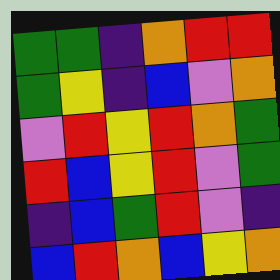[["green", "green", "indigo", "orange", "red", "red"], ["green", "yellow", "indigo", "blue", "violet", "orange"], ["violet", "red", "yellow", "red", "orange", "green"], ["red", "blue", "yellow", "red", "violet", "green"], ["indigo", "blue", "green", "red", "violet", "indigo"], ["blue", "red", "orange", "blue", "yellow", "orange"]]